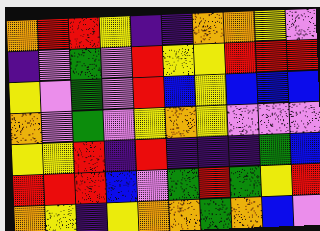[["orange", "red", "red", "yellow", "indigo", "indigo", "orange", "orange", "yellow", "violet"], ["indigo", "violet", "green", "violet", "red", "yellow", "yellow", "red", "red", "red"], ["yellow", "violet", "green", "violet", "red", "blue", "yellow", "blue", "blue", "blue"], ["orange", "violet", "green", "violet", "yellow", "orange", "yellow", "violet", "violet", "violet"], ["yellow", "yellow", "red", "indigo", "red", "indigo", "indigo", "indigo", "green", "blue"], ["red", "red", "red", "blue", "violet", "green", "red", "green", "yellow", "red"], ["orange", "yellow", "indigo", "yellow", "orange", "orange", "green", "orange", "blue", "violet"]]